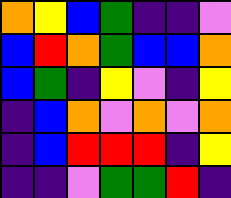[["orange", "yellow", "blue", "green", "indigo", "indigo", "violet"], ["blue", "red", "orange", "green", "blue", "blue", "orange"], ["blue", "green", "indigo", "yellow", "violet", "indigo", "yellow"], ["indigo", "blue", "orange", "violet", "orange", "violet", "orange"], ["indigo", "blue", "red", "red", "red", "indigo", "yellow"], ["indigo", "indigo", "violet", "green", "green", "red", "indigo"]]